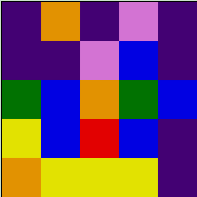[["indigo", "orange", "indigo", "violet", "indigo"], ["indigo", "indigo", "violet", "blue", "indigo"], ["green", "blue", "orange", "green", "blue"], ["yellow", "blue", "red", "blue", "indigo"], ["orange", "yellow", "yellow", "yellow", "indigo"]]